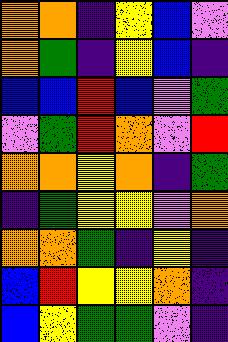[["orange", "orange", "indigo", "yellow", "blue", "violet"], ["orange", "green", "indigo", "yellow", "blue", "indigo"], ["blue", "blue", "red", "blue", "violet", "green"], ["violet", "green", "red", "orange", "violet", "red"], ["orange", "orange", "yellow", "orange", "indigo", "green"], ["indigo", "green", "yellow", "yellow", "violet", "orange"], ["orange", "orange", "green", "indigo", "yellow", "indigo"], ["blue", "red", "yellow", "yellow", "orange", "indigo"], ["blue", "yellow", "green", "green", "violet", "indigo"]]